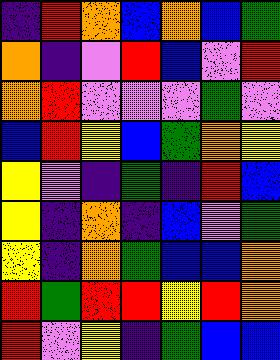[["indigo", "red", "orange", "blue", "orange", "blue", "green"], ["orange", "indigo", "violet", "red", "blue", "violet", "red"], ["orange", "red", "violet", "violet", "violet", "green", "violet"], ["blue", "red", "yellow", "blue", "green", "orange", "yellow"], ["yellow", "violet", "indigo", "green", "indigo", "red", "blue"], ["yellow", "indigo", "orange", "indigo", "blue", "violet", "green"], ["yellow", "indigo", "orange", "green", "blue", "blue", "orange"], ["red", "green", "red", "red", "yellow", "red", "orange"], ["red", "violet", "yellow", "indigo", "green", "blue", "blue"]]